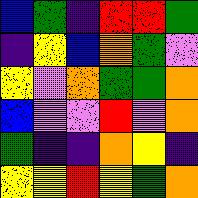[["blue", "green", "indigo", "red", "red", "green"], ["indigo", "yellow", "blue", "orange", "green", "violet"], ["yellow", "violet", "orange", "green", "green", "orange"], ["blue", "violet", "violet", "red", "violet", "orange"], ["green", "indigo", "indigo", "orange", "yellow", "indigo"], ["yellow", "yellow", "red", "yellow", "green", "orange"]]